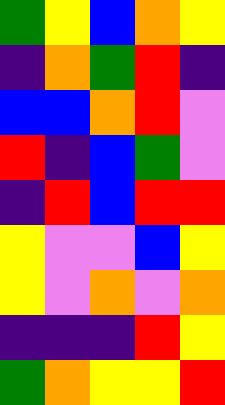[["green", "yellow", "blue", "orange", "yellow"], ["indigo", "orange", "green", "red", "indigo"], ["blue", "blue", "orange", "red", "violet"], ["red", "indigo", "blue", "green", "violet"], ["indigo", "red", "blue", "red", "red"], ["yellow", "violet", "violet", "blue", "yellow"], ["yellow", "violet", "orange", "violet", "orange"], ["indigo", "indigo", "indigo", "red", "yellow"], ["green", "orange", "yellow", "yellow", "red"]]